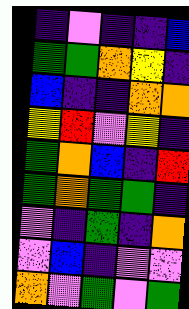[["indigo", "violet", "indigo", "indigo", "blue"], ["green", "green", "orange", "yellow", "indigo"], ["blue", "indigo", "indigo", "orange", "orange"], ["yellow", "red", "violet", "yellow", "indigo"], ["green", "orange", "blue", "indigo", "red"], ["green", "orange", "green", "green", "indigo"], ["violet", "indigo", "green", "indigo", "orange"], ["violet", "blue", "indigo", "violet", "violet"], ["orange", "violet", "green", "violet", "green"]]